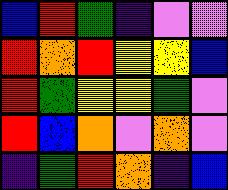[["blue", "red", "green", "indigo", "violet", "violet"], ["red", "orange", "red", "yellow", "yellow", "blue"], ["red", "green", "yellow", "yellow", "green", "violet"], ["red", "blue", "orange", "violet", "orange", "violet"], ["indigo", "green", "red", "orange", "indigo", "blue"]]